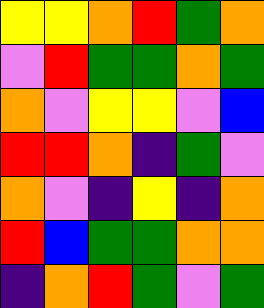[["yellow", "yellow", "orange", "red", "green", "orange"], ["violet", "red", "green", "green", "orange", "green"], ["orange", "violet", "yellow", "yellow", "violet", "blue"], ["red", "red", "orange", "indigo", "green", "violet"], ["orange", "violet", "indigo", "yellow", "indigo", "orange"], ["red", "blue", "green", "green", "orange", "orange"], ["indigo", "orange", "red", "green", "violet", "green"]]